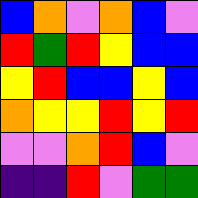[["blue", "orange", "violet", "orange", "blue", "violet"], ["red", "green", "red", "yellow", "blue", "blue"], ["yellow", "red", "blue", "blue", "yellow", "blue"], ["orange", "yellow", "yellow", "red", "yellow", "red"], ["violet", "violet", "orange", "red", "blue", "violet"], ["indigo", "indigo", "red", "violet", "green", "green"]]